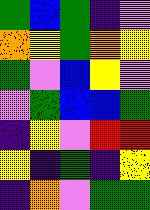[["green", "blue", "green", "indigo", "violet"], ["orange", "yellow", "green", "orange", "yellow"], ["green", "violet", "blue", "yellow", "violet"], ["violet", "green", "blue", "blue", "green"], ["indigo", "yellow", "violet", "red", "red"], ["yellow", "indigo", "green", "indigo", "yellow"], ["indigo", "orange", "violet", "green", "green"]]